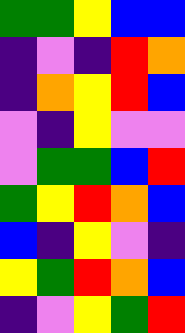[["green", "green", "yellow", "blue", "blue"], ["indigo", "violet", "indigo", "red", "orange"], ["indigo", "orange", "yellow", "red", "blue"], ["violet", "indigo", "yellow", "violet", "violet"], ["violet", "green", "green", "blue", "red"], ["green", "yellow", "red", "orange", "blue"], ["blue", "indigo", "yellow", "violet", "indigo"], ["yellow", "green", "red", "orange", "blue"], ["indigo", "violet", "yellow", "green", "red"]]